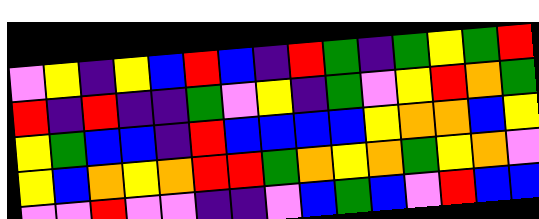[["violet", "yellow", "indigo", "yellow", "blue", "red", "blue", "indigo", "red", "green", "indigo", "green", "yellow", "green", "red"], ["red", "indigo", "red", "indigo", "indigo", "green", "violet", "yellow", "indigo", "green", "violet", "yellow", "red", "orange", "green"], ["yellow", "green", "blue", "blue", "indigo", "red", "blue", "blue", "blue", "blue", "yellow", "orange", "orange", "blue", "yellow"], ["yellow", "blue", "orange", "yellow", "orange", "red", "red", "green", "orange", "yellow", "orange", "green", "yellow", "orange", "violet"], ["violet", "violet", "red", "violet", "violet", "indigo", "indigo", "violet", "blue", "green", "blue", "violet", "red", "blue", "blue"]]